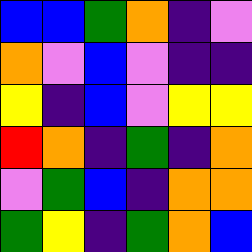[["blue", "blue", "green", "orange", "indigo", "violet"], ["orange", "violet", "blue", "violet", "indigo", "indigo"], ["yellow", "indigo", "blue", "violet", "yellow", "yellow"], ["red", "orange", "indigo", "green", "indigo", "orange"], ["violet", "green", "blue", "indigo", "orange", "orange"], ["green", "yellow", "indigo", "green", "orange", "blue"]]